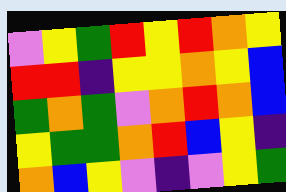[["violet", "yellow", "green", "red", "yellow", "red", "orange", "yellow"], ["red", "red", "indigo", "yellow", "yellow", "orange", "yellow", "blue"], ["green", "orange", "green", "violet", "orange", "red", "orange", "blue"], ["yellow", "green", "green", "orange", "red", "blue", "yellow", "indigo"], ["orange", "blue", "yellow", "violet", "indigo", "violet", "yellow", "green"]]